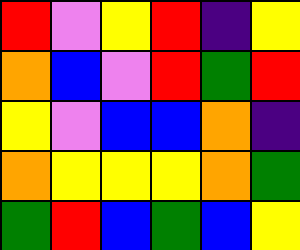[["red", "violet", "yellow", "red", "indigo", "yellow"], ["orange", "blue", "violet", "red", "green", "red"], ["yellow", "violet", "blue", "blue", "orange", "indigo"], ["orange", "yellow", "yellow", "yellow", "orange", "green"], ["green", "red", "blue", "green", "blue", "yellow"]]